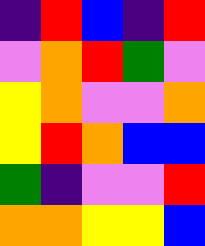[["indigo", "red", "blue", "indigo", "red"], ["violet", "orange", "red", "green", "violet"], ["yellow", "orange", "violet", "violet", "orange"], ["yellow", "red", "orange", "blue", "blue"], ["green", "indigo", "violet", "violet", "red"], ["orange", "orange", "yellow", "yellow", "blue"]]